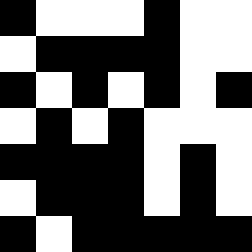[["black", "white", "white", "white", "black", "white", "white"], ["white", "black", "black", "black", "black", "white", "white"], ["black", "white", "black", "white", "black", "white", "black"], ["white", "black", "white", "black", "white", "white", "white"], ["black", "black", "black", "black", "white", "black", "white"], ["white", "black", "black", "black", "white", "black", "white"], ["black", "white", "black", "black", "black", "black", "black"]]